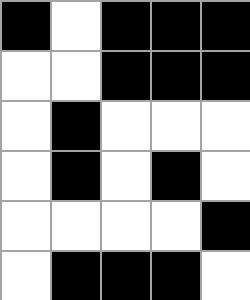[["black", "white", "black", "black", "black"], ["white", "white", "black", "black", "black"], ["white", "black", "white", "white", "white"], ["white", "black", "white", "black", "white"], ["white", "white", "white", "white", "black"], ["white", "black", "black", "black", "white"]]